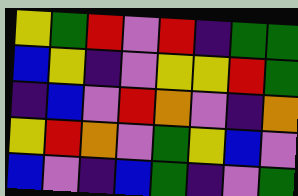[["yellow", "green", "red", "violet", "red", "indigo", "green", "green"], ["blue", "yellow", "indigo", "violet", "yellow", "yellow", "red", "green"], ["indigo", "blue", "violet", "red", "orange", "violet", "indigo", "orange"], ["yellow", "red", "orange", "violet", "green", "yellow", "blue", "violet"], ["blue", "violet", "indigo", "blue", "green", "indigo", "violet", "green"]]